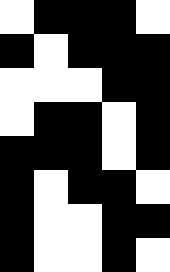[["white", "black", "black", "black", "white"], ["black", "white", "black", "black", "black"], ["white", "white", "white", "black", "black"], ["white", "black", "black", "white", "black"], ["black", "black", "black", "white", "black"], ["black", "white", "black", "black", "white"], ["black", "white", "white", "black", "black"], ["black", "white", "white", "black", "white"]]